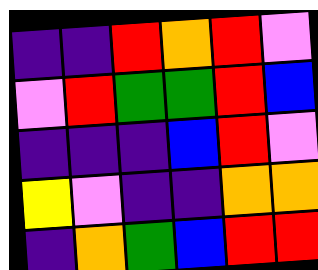[["indigo", "indigo", "red", "orange", "red", "violet"], ["violet", "red", "green", "green", "red", "blue"], ["indigo", "indigo", "indigo", "blue", "red", "violet"], ["yellow", "violet", "indigo", "indigo", "orange", "orange"], ["indigo", "orange", "green", "blue", "red", "red"]]